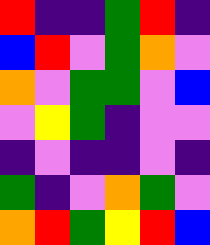[["red", "indigo", "indigo", "green", "red", "indigo"], ["blue", "red", "violet", "green", "orange", "violet"], ["orange", "violet", "green", "green", "violet", "blue"], ["violet", "yellow", "green", "indigo", "violet", "violet"], ["indigo", "violet", "indigo", "indigo", "violet", "indigo"], ["green", "indigo", "violet", "orange", "green", "violet"], ["orange", "red", "green", "yellow", "red", "blue"]]